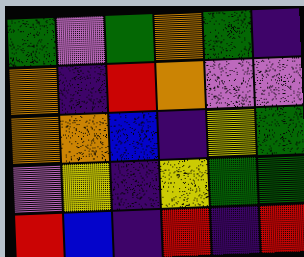[["green", "violet", "green", "orange", "green", "indigo"], ["orange", "indigo", "red", "orange", "violet", "violet"], ["orange", "orange", "blue", "indigo", "yellow", "green"], ["violet", "yellow", "indigo", "yellow", "green", "green"], ["red", "blue", "indigo", "red", "indigo", "red"]]